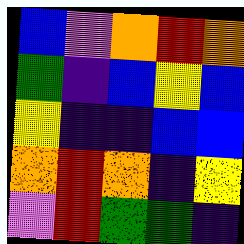[["blue", "violet", "orange", "red", "orange"], ["green", "indigo", "blue", "yellow", "blue"], ["yellow", "indigo", "indigo", "blue", "blue"], ["orange", "red", "orange", "indigo", "yellow"], ["violet", "red", "green", "green", "indigo"]]